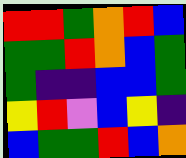[["red", "red", "green", "orange", "red", "blue"], ["green", "green", "red", "orange", "blue", "green"], ["green", "indigo", "indigo", "blue", "blue", "green"], ["yellow", "red", "violet", "blue", "yellow", "indigo"], ["blue", "green", "green", "red", "blue", "orange"]]